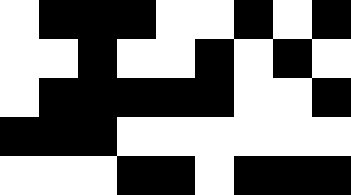[["white", "black", "black", "black", "white", "white", "black", "white", "black"], ["white", "white", "black", "white", "white", "black", "white", "black", "white"], ["white", "black", "black", "black", "black", "black", "white", "white", "black"], ["black", "black", "black", "white", "white", "white", "white", "white", "white"], ["white", "white", "white", "black", "black", "white", "black", "black", "black"]]